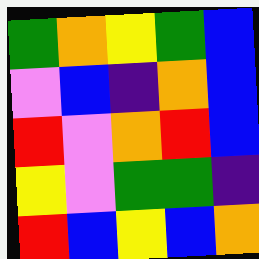[["green", "orange", "yellow", "green", "blue"], ["violet", "blue", "indigo", "orange", "blue"], ["red", "violet", "orange", "red", "blue"], ["yellow", "violet", "green", "green", "indigo"], ["red", "blue", "yellow", "blue", "orange"]]